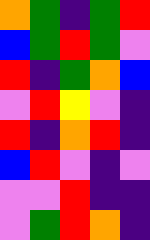[["orange", "green", "indigo", "green", "red"], ["blue", "green", "red", "green", "violet"], ["red", "indigo", "green", "orange", "blue"], ["violet", "red", "yellow", "violet", "indigo"], ["red", "indigo", "orange", "red", "indigo"], ["blue", "red", "violet", "indigo", "violet"], ["violet", "violet", "red", "indigo", "indigo"], ["violet", "green", "red", "orange", "indigo"]]